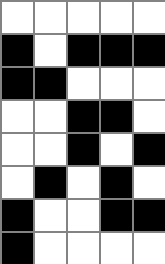[["white", "white", "white", "white", "white"], ["black", "white", "black", "black", "black"], ["black", "black", "white", "white", "white"], ["white", "white", "black", "black", "white"], ["white", "white", "black", "white", "black"], ["white", "black", "white", "black", "white"], ["black", "white", "white", "black", "black"], ["black", "white", "white", "white", "white"]]